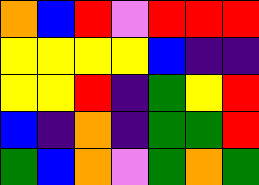[["orange", "blue", "red", "violet", "red", "red", "red"], ["yellow", "yellow", "yellow", "yellow", "blue", "indigo", "indigo"], ["yellow", "yellow", "red", "indigo", "green", "yellow", "red"], ["blue", "indigo", "orange", "indigo", "green", "green", "red"], ["green", "blue", "orange", "violet", "green", "orange", "green"]]